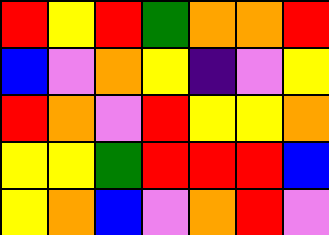[["red", "yellow", "red", "green", "orange", "orange", "red"], ["blue", "violet", "orange", "yellow", "indigo", "violet", "yellow"], ["red", "orange", "violet", "red", "yellow", "yellow", "orange"], ["yellow", "yellow", "green", "red", "red", "red", "blue"], ["yellow", "orange", "blue", "violet", "orange", "red", "violet"]]